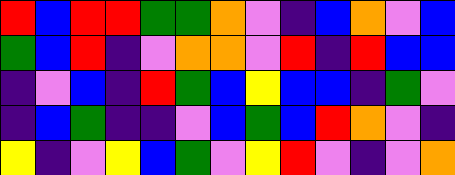[["red", "blue", "red", "red", "green", "green", "orange", "violet", "indigo", "blue", "orange", "violet", "blue"], ["green", "blue", "red", "indigo", "violet", "orange", "orange", "violet", "red", "indigo", "red", "blue", "blue"], ["indigo", "violet", "blue", "indigo", "red", "green", "blue", "yellow", "blue", "blue", "indigo", "green", "violet"], ["indigo", "blue", "green", "indigo", "indigo", "violet", "blue", "green", "blue", "red", "orange", "violet", "indigo"], ["yellow", "indigo", "violet", "yellow", "blue", "green", "violet", "yellow", "red", "violet", "indigo", "violet", "orange"]]